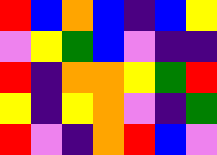[["red", "blue", "orange", "blue", "indigo", "blue", "yellow"], ["violet", "yellow", "green", "blue", "violet", "indigo", "indigo"], ["red", "indigo", "orange", "orange", "yellow", "green", "red"], ["yellow", "indigo", "yellow", "orange", "violet", "indigo", "green"], ["red", "violet", "indigo", "orange", "red", "blue", "violet"]]